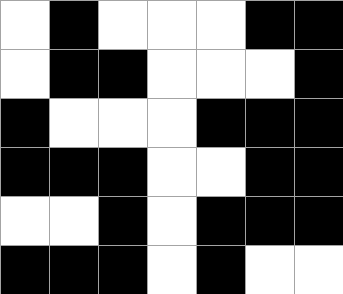[["white", "black", "white", "white", "white", "black", "black"], ["white", "black", "black", "white", "white", "white", "black"], ["black", "white", "white", "white", "black", "black", "black"], ["black", "black", "black", "white", "white", "black", "black"], ["white", "white", "black", "white", "black", "black", "black"], ["black", "black", "black", "white", "black", "white", "white"]]